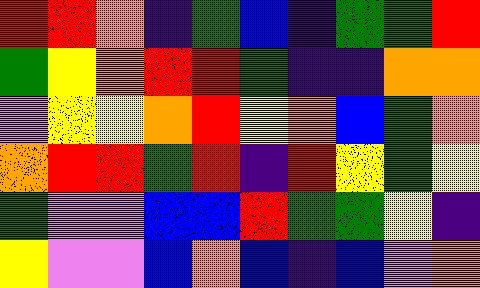[["red", "red", "orange", "indigo", "green", "blue", "indigo", "green", "green", "red"], ["green", "yellow", "orange", "red", "red", "green", "indigo", "indigo", "orange", "orange"], ["violet", "yellow", "yellow", "orange", "red", "yellow", "orange", "blue", "green", "orange"], ["orange", "red", "red", "green", "red", "indigo", "red", "yellow", "green", "yellow"], ["green", "violet", "violet", "blue", "blue", "red", "green", "green", "yellow", "indigo"], ["yellow", "violet", "violet", "blue", "orange", "blue", "indigo", "blue", "violet", "orange"]]